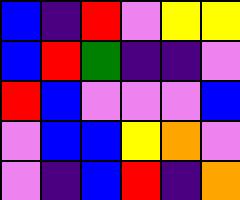[["blue", "indigo", "red", "violet", "yellow", "yellow"], ["blue", "red", "green", "indigo", "indigo", "violet"], ["red", "blue", "violet", "violet", "violet", "blue"], ["violet", "blue", "blue", "yellow", "orange", "violet"], ["violet", "indigo", "blue", "red", "indigo", "orange"]]